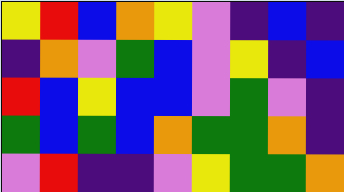[["yellow", "red", "blue", "orange", "yellow", "violet", "indigo", "blue", "indigo"], ["indigo", "orange", "violet", "green", "blue", "violet", "yellow", "indigo", "blue"], ["red", "blue", "yellow", "blue", "blue", "violet", "green", "violet", "indigo"], ["green", "blue", "green", "blue", "orange", "green", "green", "orange", "indigo"], ["violet", "red", "indigo", "indigo", "violet", "yellow", "green", "green", "orange"]]